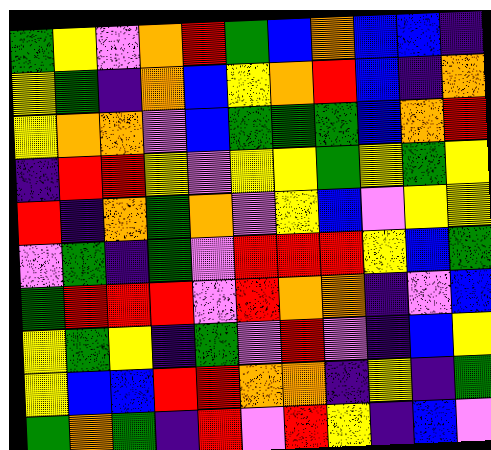[["green", "yellow", "violet", "orange", "red", "green", "blue", "orange", "blue", "blue", "indigo"], ["yellow", "green", "indigo", "orange", "blue", "yellow", "orange", "red", "blue", "indigo", "orange"], ["yellow", "orange", "orange", "violet", "blue", "green", "green", "green", "blue", "orange", "red"], ["indigo", "red", "red", "yellow", "violet", "yellow", "yellow", "green", "yellow", "green", "yellow"], ["red", "indigo", "orange", "green", "orange", "violet", "yellow", "blue", "violet", "yellow", "yellow"], ["violet", "green", "indigo", "green", "violet", "red", "red", "red", "yellow", "blue", "green"], ["green", "red", "red", "red", "violet", "red", "orange", "orange", "indigo", "violet", "blue"], ["yellow", "green", "yellow", "indigo", "green", "violet", "red", "violet", "indigo", "blue", "yellow"], ["yellow", "blue", "blue", "red", "red", "orange", "orange", "indigo", "yellow", "indigo", "green"], ["green", "orange", "green", "indigo", "red", "violet", "red", "yellow", "indigo", "blue", "violet"]]